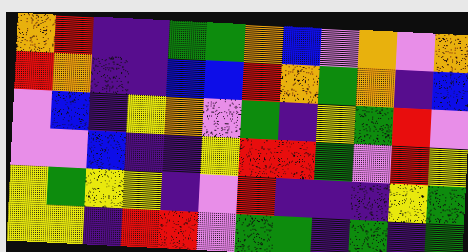[["orange", "red", "indigo", "indigo", "green", "green", "orange", "blue", "violet", "orange", "violet", "orange"], ["red", "orange", "indigo", "indigo", "blue", "blue", "red", "orange", "green", "orange", "indigo", "blue"], ["violet", "blue", "indigo", "yellow", "orange", "violet", "green", "indigo", "yellow", "green", "red", "violet"], ["violet", "violet", "blue", "indigo", "indigo", "yellow", "red", "red", "green", "violet", "red", "yellow"], ["yellow", "green", "yellow", "yellow", "indigo", "violet", "red", "indigo", "indigo", "indigo", "yellow", "green"], ["yellow", "yellow", "indigo", "red", "red", "violet", "green", "green", "indigo", "green", "indigo", "green"]]